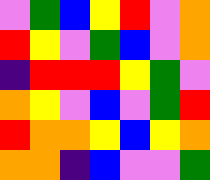[["violet", "green", "blue", "yellow", "red", "violet", "orange"], ["red", "yellow", "violet", "green", "blue", "violet", "orange"], ["indigo", "red", "red", "red", "yellow", "green", "violet"], ["orange", "yellow", "violet", "blue", "violet", "green", "red"], ["red", "orange", "orange", "yellow", "blue", "yellow", "orange"], ["orange", "orange", "indigo", "blue", "violet", "violet", "green"]]